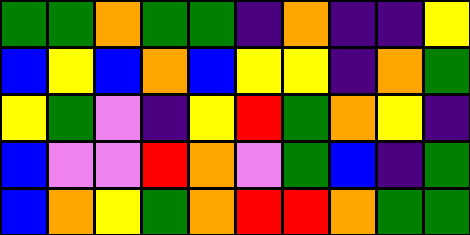[["green", "green", "orange", "green", "green", "indigo", "orange", "indigo", "indigo", "yellow"], ["blue", "yellow", "blue", "orange", "blue", "yellow", "yellow", "indigo", "orange", "green"], ["yellow", "green", "violet", "indigo", "yellow", "red", "green", "orange", "yellow", "indigo"], ["blue", "violet", "violet", "red", "orange", "violet", "green", "blue", "indigo", "green"], ["blue", "orange", "yellow", "green", "orange", "red", "red", "orange", "green", "green"]]